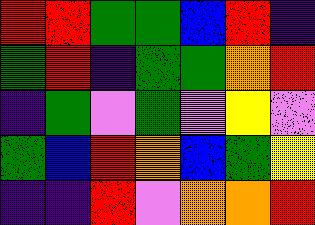[["red", "red", "green", "green", "blue", "red", "indigo"], ["green", "red", "indigo", "green", "green", "orange", "red"], ["indigo", "green", "violet", "green", "violet", "yellow", "violet"], ["green", "blue", "red", "orange", "blue", "green", "yellow"], ["indigo", "indigo", "red", "violet", "orange", "orange", "red"]]